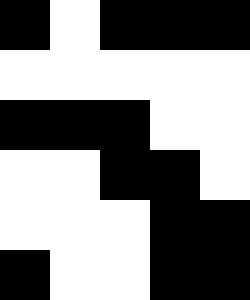[["black", "white", "black", "black", "black"], ["white", "white", "white", "white", "white"], ["black", "black", "black", "white", "white"], ["white", "white", "black", "black", "white"], ["white", "white", "white", "black", "black"], ["black", "white", "white", "black", "black"]]